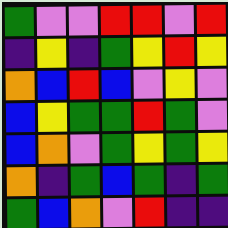[["green", "violet", "violet", "red", "red", "violet", "red"], ["indigo", "yellow", "indigo", "green", "yellow", "red", "yellow"], ["orange", "blue", "red", "blue", "violet", "yellow", "violet"], ["blue", "yellow", "green", "green", "red", "green", "violet"], ["blue", "orange", "violet", "green", "yellow", "green", "yellow"], ["orange", "indigo", "green", "blue", "green", "indigo", "green"], ["green", "blue", "orange", "violet", "red", "indigo", "indigo"]]